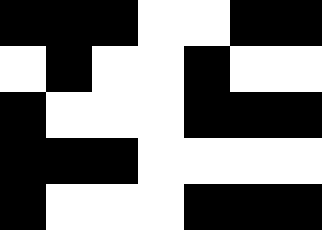[["black", "black", "black", "white", "white", "black", "black"], ["white", "black", "white", "white", "black", "white", "white"], ["black", "white", "white", "white", "black", "black", "black"], ["black", "black", "black", "white", "white", "white", "white"], ["black", "white", "white", "white", "black", "black", "black"]]